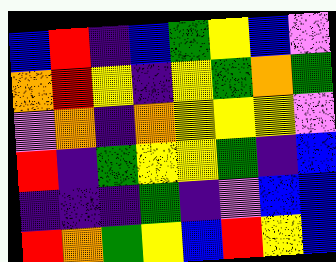[["blue", "red", "indigo", "blue", "green", "yellow", "blue", "violet"], ["orange", "red", "yellow", "indigo", "yellow", "green", "orange", "green"], ["violet", "orange", "indigo", "orange", "yellow", "yellow", "yellow", "violet"], ["red", "indigo", "green", "yellow", "yellow", "green", "indigo", "blue"], ["indigo", "indigo", "indigo", "green", "indigo", "violet", "blue", "blue"], ["red", "orange", "green", "yellow", "blue", "red", "yellow", "blue"]]